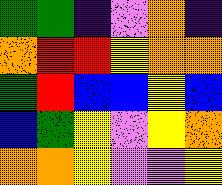[["green", "green", "indigo", "violet", "orange", "indigo"], ["orange", "red", "red", "yellow", "orange", "orange"], ["green", "red", "blue", "blue", "yellow", "blue"], ["blue", "green", "yellow", "violet", "yellow", "orange"], ["orange", "orange", "yellow", "violet", "violet", "yellow"]]